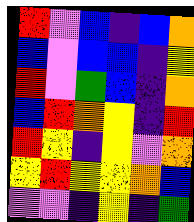[["red", "violet", "blue", "indigo", "blue", "orange"], ["blue", "violet", "blue", "blue", "indigo", "yellow"], ["red", "violet", "green", "blue", "indigo", "orange"], ["blue", "red", "orange", "yellow", "indigo", "red"], ["red", "yellow", "indigo", "yellow", "violet", "orange"], ["yellow", "red", "yellow", "yellow", "orange", "blue"], ["violet", "violet", "indigo", "yellow", "indigo", "green"]]